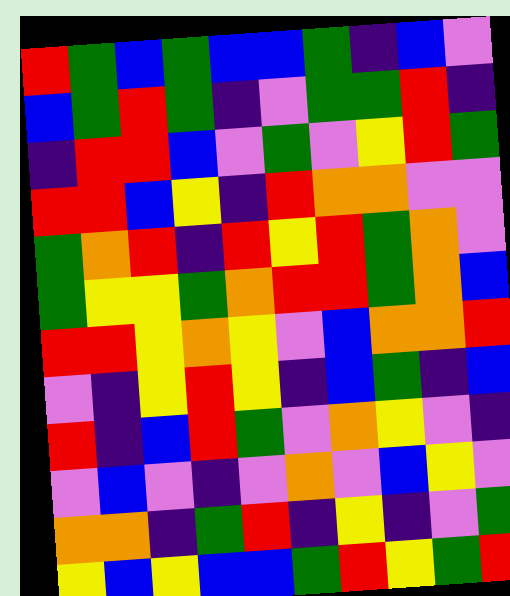[["red", "green", "blue", "green", "blue", "blue", "green", "indigo", "blue", "violet"], ["blue", "green", "red", "green", "indigo", "violet", "green", "green", "red", "indigo"], ["indigo", "red", "red", "blue", "violet", "green", "violet", "yellow", "red", "green"], ["red", "red", "blue", "yellow", "indigo", "red", "orange", "orange", "violet", "violet"], ["green", "orange", "red", "indigo", "red", "yellow", "red", "green", "orange", "violet"], ["green", "yellow", "yellow", "green", "orange", "red", "red", "green", "orange", "blue"], ["red", "red", "yellow", "orange", "yellow", "violet", "blue", "orange", "orange", "red"], ["violet", "indigo", "yellow", "red", "yellow", "indigo", "blue", "green", "indigo", "blue"], ["red", "indigo", "blue", "red", "green", "violet", "orange", "yellow", "violet", "indigo"], ["violet", "blue", "violet", "indigo", "violet", "orange", "violet", "blue", "yellow", "violet"], ["orange", "orange", "indigo", "green", "red", "indigo", "yellow", "indigo", "violet", "green"], ["yellow", "blue", "yellow", "blue", "blue", "green", "red", "yellow", "green", "red"]]